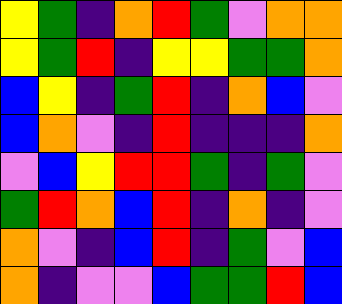[["yellow", "green", "indigo", "orange", "red", "green", "violet", "orange", "orange"], ["yellow", "green", "red", "indigo", "yellow", "yellow", "green", "green", "orange"], ["blue", "yellow", "indigo", "green", "red", "indigo", "orange", "blue", "violet"], ["blue", "orange", "violet", "indigo", "red", "indigo", "indigo", "indigo", "orange"], ["violet", "blue", "yellow", "red", "red", "green", "indigo", "green", "violet"], ["green", "red", "orange", "blue", "red", "indigo", "orange", "indigo", "violet"], ["orange", "violet", "indigo", "blue", "red", "indigo", "green", "violet", "blue"], ["orange", "indigo", "violet", "violet", "blue", "green", "green", "red", "blue"]]